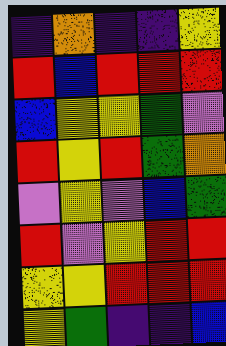[["indigo", "orange", "indigo", "indigo", "yellow"], ["red", "blue", "red", "red", "red"], ["blue", "yellow", "yellow", "green", "violet"], ["red", "yellow", "red", "green", "orange"], ["violet", "yellow", "violet", "blue", "green"], ["red", "violet", "yellow", "red", "red"], ["yellow", "yellow", "red", "red", "red"], ["yellow", "green", "indigo", "indigo", "blue"]]